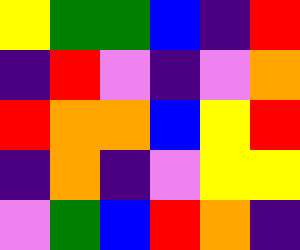[["yellow", "green", "green", "blue", "indigo", "red"], ["indigo", "red", "violet", "indigo", "violet", "orange"], ["red", "orange", "orange", "blue", "yellow", "red"], ["indigo", "orange", "indigo", "violet", "yellow", "yellow"], ["violet", "green", "blue", "red", "orange", "indigo"]]